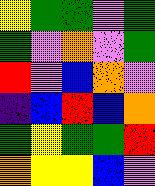[["yellow", "green", "green", "violet", "green"], ["green", "violet", "orange", "violet", "green"], ["red", "violet", "blue", "orange", "violet"], ["indigo", "blue", "red", "blue", "orange"], ["green", "yellow", "green", "green", "red"], ["orange", "yellow", "yellow", "blue", "violet"]]